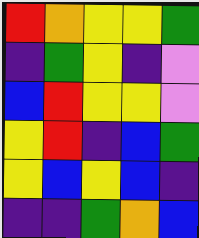[["red", "orange", "yellow", "yellow", "green"], ["indigo", "green", "yellow", "indigo", "violet"], ["blue", "red", "yellow", "yellow", "violet"], ["yellow", "red", "indigo", "blue", "green"], ["yellow", "blue", "yellow", "blue", "indigo"], ["indigo", "indigo", "green", "orange", "blue"]]